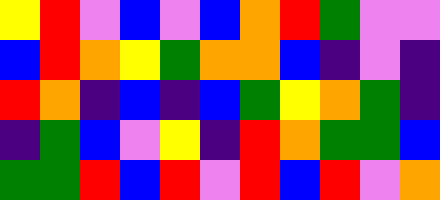[["yellow", "red", "violet", "blue", "violet", "blue", "orange", "red", "green", "violet", "violet"], ["blue", "red", "orange", "yellow", "green", "orange", "orange", "blue", "indigo", "violet", "indigo"], ["red", "orange", "indigo", "blue", "indigo", "blue", "green", "yellow", "orange", "green", "indigo"], ["indigo", "green", "blue", "violet", "yellow", "indigo", "red", "orange", "green", "green", "blue"], ["green", "green", "red", "blue", "red", "violet", "red", "blue", "red", "violet", "orange"]]